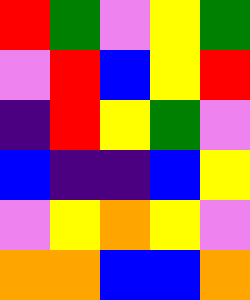[["red", "green", "violet", "yellow", "green"], ["violet", "red", "blue", "yellow", "red"], ["indigo", "red", "yellow", "green", "violet"], ["blue", "indigo", "indigo", "blue", "yellow"], ["violet", "yellow", "orange", "yellow", "violet"], ["orange", "orange", "blue", "blue", "orange"]]